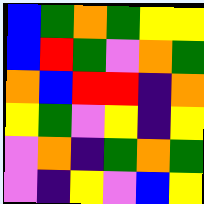[["blue", "green", "orange", "green", "yellow", "yellow"], ["blue", "red", "green", "violet", "orange", "green"], ["orange", "blue", "red", "red", "indigo", "orange"], ["yellow", "green", "violet", "yellow", "indigo", "yellow"], ["violet", "orange", "indigo", "green", "orange", "green"], ["violet", "indigo", "yellow", "violet", "blue", "yellow"]]